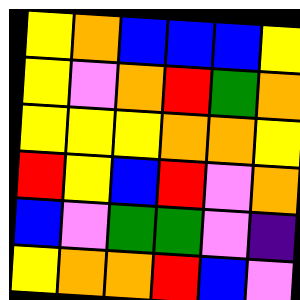[["yellow", "orange", "blue", "blue", "blue", "yellow"], ["yellow", "violet", "orange", "red", "green", "orange"], ["yellow", "yellow", "yellow", "orange", "orange", "yellow"], ["red", "yellow", "blue", "red", "violet", "orange"], ["blue", "violet", "green", "green", "violet", "indigo"], ["yellow", "orange", "orange", "red", "blue", "violet"]]